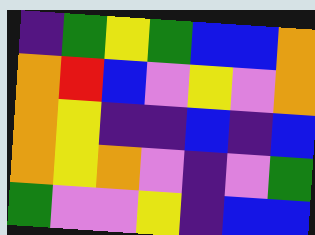[["indigo", "green", "yellow", "green", "blue", "blue", "orange"], ["orange", "red", "blue", "violet", "yellow", "violet", "orange"], ["orange", "yellow", "indigo", "indigo", "blue", "indigo", "blue"], ["orange", "yellow", "orange", "violet", "indigo", "violet", "green"], ["green", "violet", "violet", "yellow", "indigo", "blue", "blue"]]